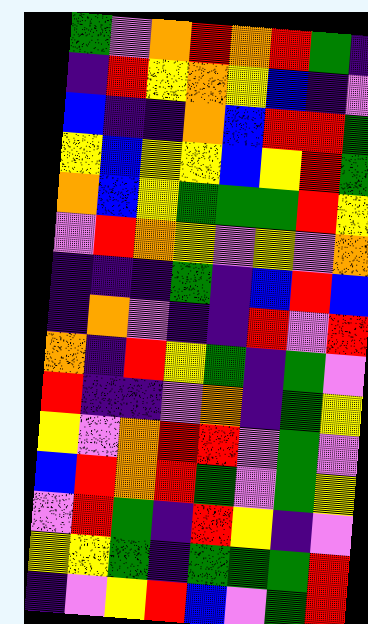[["green", "violet", "orange", "red", "orange", "red", "green", "indigo"], ["indigo", "red", "yellow", "orange", "yellow", "blue", "indigo", "violet"], ["blue", "indigo", "indigo", "orange", "blue", "red", "red", "green"], ["yellow", "blue", "yellow", "yellow", "blue", "yellow", "red", "green"], ["orange", "blue", "yellow", "green", "green", "green", "red", "yellow"], ["violet", "red", "orange", "yellow", "violet", "yellow", "violet", "orange"], ["indigo", "indigo", "indigo", "green", "indigo", "blue", "red", "blue"], ["indigo", "orange", "violet", "indigo", "indigo", "red", "violet", "red"], ["orange", "indigo", "red", "yellow", "green", "indigo", "green", "violet"], ["red", "indigo", "indigo", "violet", "orange", "indigo", "green", "yellow"], ["yellow", "violet", "orange", "red", "red", "violet", "green", "violet"], ["blue", "red", "orange", "red", "green", "violet", "green", "yellow"], ["violet", "red", "green", "indigo", "red", "yellow", "indigo", "violet"], ["yellow", "yellow", "green", "indigo", "green", "green", "green", "red"], ["indigo", "violet", "yellow", "red", "blue", "violet", "green", "red"]]